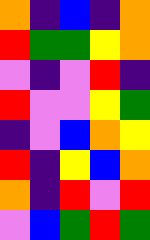[["orange", "indigo", "blue", "indigo", "orange"], ["red", "green", "green", "yellow", "orange"], ["violet", "indigo", "violet", "red", "indigo"], ["red", "violet", "violet", "yellow", "green"], ["indigo", "violet", "blue", "orange", "yellow"], ["red", "indigo", "yellow", "blue", "orange"], ["orange", "indigo", "red", "violet", "red"], ["violet", "blue", "green", "red", "green"]]